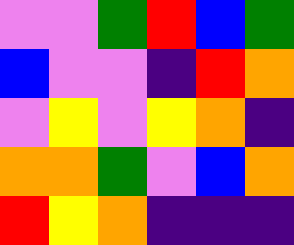[["violet", "violet", "green", "red", "blue", "green"], ["blue", "violet", "violet", "indigo", "red", "orange"], ["violet", "yellow", "violet", "yellow", "orange", "indigo"], ["orange", "orange", "green", "violet", "blue", "orange"], ["red", "yellow", "orange", "indigo", "indigo", "indigo"]]